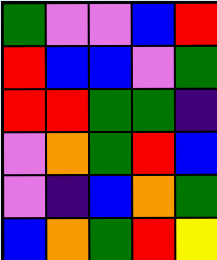[["green", "violet", "violet", "blue", "red"], ["red", "blue", "blue", "violet", "green"], ["red", "red", "green", "green", "indigo"], ["violet", "orange", "green", "red", "blue"], ["violet", "indigo", "blue", "orange", "green"], ["blue", "orange", "green", "red", "yellow"]]